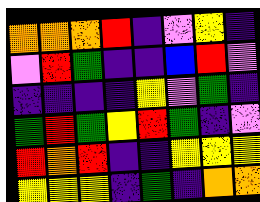[["orange", "orange", "orange", "red", "indigo", "violet", "yellow", "indigo"], ["violet", "red", "green", "indigo", "indigo", "blue", "red", "violet"], ["indigo", "indigo", "indigo", "indigo", "yellow", "violet", "green", "indigo"], ["green", "red", "green", "yellow", "red", "green", "indigo", "violet"], ["red", "orange", "red", "indigo", "indigo", "yellow", "yellow", "yellow"], ["yellow", "yellow", "yellow", "indigo", "green", "indigo", "orange", "orange"]]